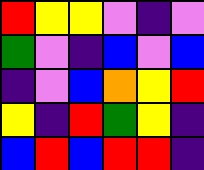[["red", "yellow", "yellow", "violet", "indigo", "violet"], ["green", "violet", "indigo", "blue", "violet", "blue"], ["indigo", "violet", "blue", "orange", "yellow", "red"], ["yellow", "indigo", "red", "green", "yellow", "indigo"], ["blue", "red", "blue", "red", "red", "indigo"]]